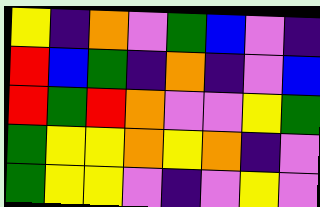[["yellow", "indigo", "orange", "violet", "green", "blue", "violet", "indigo"], ["red", "blue", "green", "indigo", "orange", "indigo", "violet", "blue"], ["red", "green", "red", "orange", "violet", "violet", "yellow", "green"], ["green", "yellow", "yellow", "orange", "yellow", "orange", "indigo", "violet"], ["green", "yellow", "yellow", "violet", "indigo", "violet", "yellow", "violet"]]